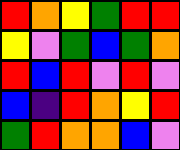[["red", "orange", "yellow", "green", "red", "red"], ["yellow", "violet", "green", "blue", "green", "orange"], ["red", "blue", "red", "violet", "red", "violet"], ["blue", "indigo", "red", "orange", "yellow", "red"], ["green", "red", "orange", "orange", "blue", "violet"]]